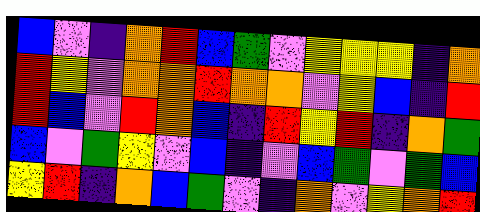[["blue", "violet", "indigo", "orange", "red", "blue", "green", "violet", "yellow", "yellow", "yellow", "indigo", "orange"], ["red", "yellow", "violet", "orange", "orange", "red", "orange", "orange", "violet", "yellow", "blue", "indigo", "red"], ["red", "blue", "violet", "red", "orange", "blue", "indigo", "red", "yellow", "red", "indigo", "orange", "green"], ["blue", "violet", "green", "yellow", "violet", "blue", "indigo", "violet", "blue", "green", "violet", "green", "blue"], ["yellow", "red", "indigo", "orange", "blue", "green", "violet", "indigo", "orange", "violet", "yellow", "orange", "red"]]